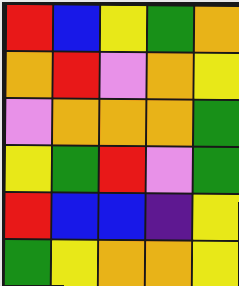[["red", "blue", "yellow", "green", "orange"], ["orange", "red", "violet", "orange", "yellow"], ["violet", "orange", "orange", "orange", "green"], ["yellow", "green", "red", "violet", "green"], ["red", "blue", "blue", "indigo", "yellow"], ["green", "yellow", "orange", "orange", "yellow"]]